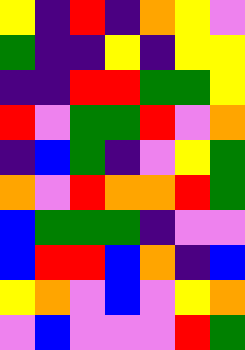[["yellow", "indigo", "red", "indigo", "orange", "yellow", "violet"], ["green", "indigo", "indigo", "yellow", "indigo", "yellow", "yellow"], ["indigo", "indigo", "red", "red", "green", "green", "yellow"], ["red", "violet", "green", "green", "red", "violet", "orange"], ["indigo", "blue", "green", "indigo", "violet", "yellow", "green"], ["orange", "violet", "red", "orange", "orange", "red", "green"], ["blue", "green", "green", "green", "indigo", "violet", "violet"], ["blue", "red", "red", "blue", "orange", "indigo", "blue"], ["yellow", "orange", "violet", "blue", "violet", "yellow", "orange"], ["violet", "blue", "violet", "violet", "violet", "red", "green"]]